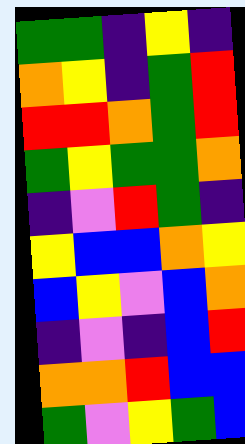[["green", "green", "indigo", "yellow", "indigo"], ["orange", "yellow", "indigo", "green", "red"], ["red", "red", "orange", "green", "red"], ["green", "yellow", "green", "green", "orange"], ["indigo", "violet", "red", "green", "indigo"], ["yellow", "blue", "blue", "orange", "yellow"], ["blue", "yellow", "violet", "blue", "orange"], ["indigo", "violet", "indigo", "blue", "red"], ["orange", "orange", "red", "blue", "blue"], ["green", "violet", "yellow", "green", "blue"]]